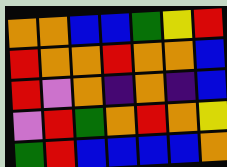[["orange", "orange", "blue", "blue", "green", "yellow", "red"], ["red", "orange", "orange", "red", "orange", "orange", "blue"], ["red", "violet", "orange", "indigo", "orange", "indigo", "blue"], ["violet", "red", "green", "orange", "red", "orange", "yellow"], ["green", "red", "blue", "blue", "blue", "blue", "orange"]]